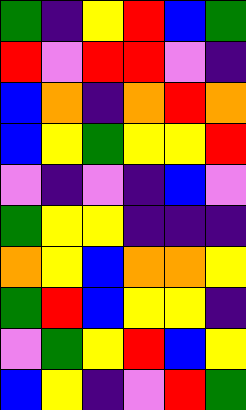[["green", "indigo", "yellow", "red", "blue", "green"], ["red", "violet", "red", "red", "violet", "indigo"], ["blue", "orange", "indigo", "orange", "red", "orange"], ["blue", "yellow", "green", "yellow", "yellow", "red"], ["violet", "indigo", "violet", "indigo", "blue", "violet"], ["green", "yellow", "yellow", "indigo", "indigo", "indigo"], ["orange", "yellow", "blue", "orange", "orange", "yellow"], ["green", "red", "blue", "yellow", "yellow", "indigo"], ["violet", "green", "yellow", "red", "blue", "yellow"], ["blue", "yellow", "indigo", "violet", "red", "green"]]